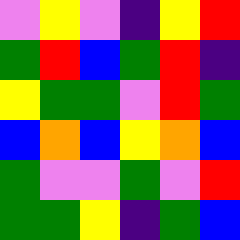[["violet", "yellow", "violet", "indigo", "yellow", "red"], ["green", "red", "blue", "green", "red", "indigo"], ["yellow", "green", "green", "violet", "red", "green"], ["blue", "orange", "blue", "yellow", "orange", "blue"], ["green", "violet", "violet", "green", "violet", "red"], ["green", "green", "yellow", "indigo", "green", "blue"]]